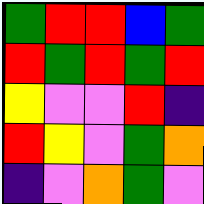[["green", "red", "red", "blue", "green"], ["red", "green", "red", "green", "red"], ["yellow", "violet", "violet", "red", "indigo"], ["red", "yellow", "violet", "green", "orange"], ["indigo", "violet", "orange", "green", "violet"]]